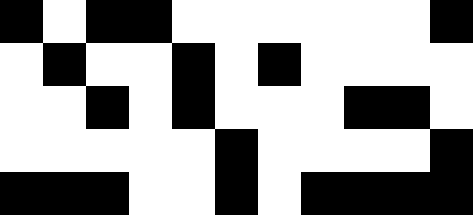[["black", "white", "black", "black", "white", "white", "white", "white", "white", "white", "black"], ["white", "black", "white", "white", "black", "white", "black", "white", "white", "white", "white"], ["white", "white", "black", "white", "black", "white", "white", "white", "black", "black", "white"], ["white", "white", "white", "white", "white", "black", "white", "white", "white", "white", "black"], ["black", "black", "black", "white", "white", "black", "white", "black", "black", "black", "black"]]